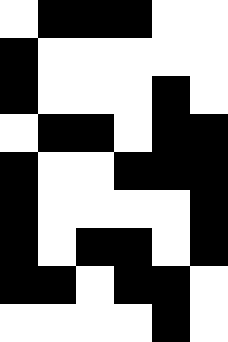[["white", "black", "black", "black", "white", "white"], ["black", "white", "white", "white", "white", "white"], ["black", "white", "white", "white", "black", "white"], ["white", "black", "black", "white", "black", "black"], ["black", "white", "white", "black", "black", "black"], ["black", "white", "white", "white", "white", "black"], ["black", "white", "black", "black", "white", "black"], ["black", "black", "white", "black", "black", "white"], ["white", "white", "white", "white", "black", "white"]]